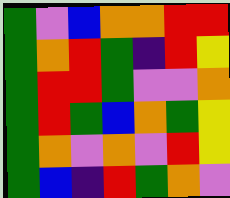[["green", "violet", "blue", "orange", "orange", "red", "red"], ["green", "orange", "red", "green", "indigo", "red", "yellow"], ["green", "red", "red", "green", "violet", "violet", "orange"], ["green", "red", "green", "blue", "orange", "green", "yellow"], ["green", "orange", "violet", "orange", "violet", "red", "yellow"], ["green", "blue", "indigo", "red", "green", "orange", "violet"]]